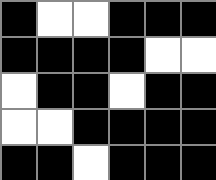[["black", "white", "white", "black", "black", "black"], ["black", "black", "black", "black", "white", "white"], ["white", "black", "black", "white", "black", "black"], ["white", "white", "black", "black", "black", "black"], ["black", "black", "white", "black", "black", "black"]]